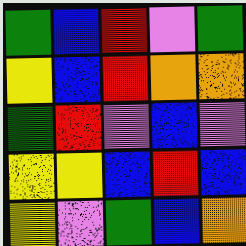[["green", "blue", "red", "violet", "green"], ["yellow", "blue", "red", "orange", "orange"], ["green", "red", "violet", "blue", "violet"], ["yellow", "yellow", "blue", "red", "blue"], ["yellow", "violet", "green", "blue", "orange"]]